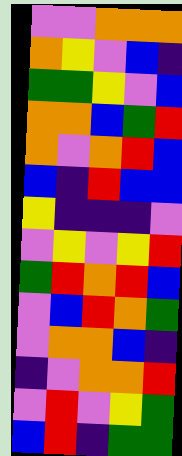[["violet", "violet", "orange", "orange", "orange"], ["orange", "yellow", "violet", "blue", "indigo"], ["green", "green", "yellow", "violet", "blue"], ["orange", "orange", "blue", "green", "red"], ["orange", "violet", "orange", "red", "blue"], ["blue", "indigo", "red", "blue", "blue"], ["yellow", "indigo", "indigo", "indigo", "violet"], ["violet", "yellow", "violet", "yellow", "red"], ["green", "red", "orange", "red", "blue"], ["violet", "blue", "red", "orange", "green"], ["violet", "orange", "orange", "blue", "indigo"], ["indigo", "violet", "orange", "orange", "red"], ["violet", "red", "violet", "yellow", "green"], ["blue", "red", "indigo", "green", "green"]]